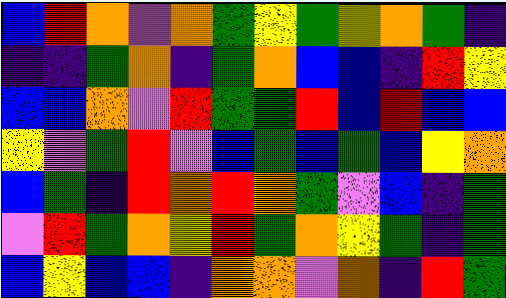[["blue", "red", "orange", "violet", "orange", "green", "yellow", "green", "yellow", "orange", "green", "indigo"], ["indigo", "indigo", "green", "orange", "indigo", "green", "orange", "blue", "blue", "indigo", "red", "yellow"], ["blue", "blue", "orange", "violet", "red", "green", "green", "red", "blue", "red", "blue", "blue"], ["yellow", "violet", "green", "red", "violet", "blue", "green", "blue", "green", "blue", "yellow", "orange"], ["blue", "green", "indigo", "red", "orange", "red", "orange", "green", "violet", "blue", "indigo", "green"], ["violet", "red", "green", "orange", "yellow", "red", "green", "orange", "yellow", "green", "indigo", "green"], ["blue", "yellow", "blue", "blue", "indigo", "orange", "orange", "violet", "orange", "indigo", "red", "green"]]